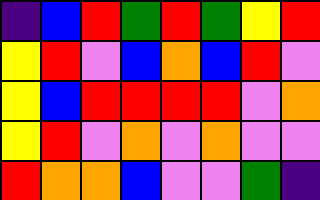[["indigo", "blue", "red", "green", "red", "green", "yellow", "red"], ["yellow", "red", "violet", "blue", "orange", "blue", "red", "violet"], ["yellow", "blue", "red", "red", "red", "red", "violet", "orange"], ["yellow", "red", "violet", "orange", "violet", "orange", "violet", "violet"], ["red", "orange", "orange", "blue", "violet", "violet", "green", "indigo"]]